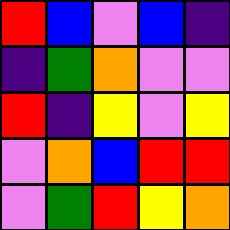[["red", "blue", "violet", "blue", "indigo"], ["indigo", "green", "orange", "violet", "violet"], ["red", "indigo", "yellow", "violet", "yellow"], ["violet", "orange", "blue", "red", "red"], ["violet", "green", "red", "yellow", "orange"]]